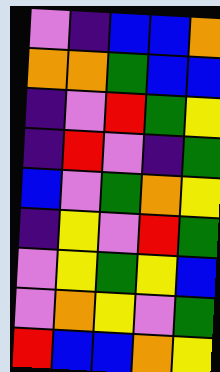[["violet", "indigo", "blue", "blue", "orange"], ["orange", "orange", "green", "blue", "blue"], ["indigo", "violet", "red", "green", "yellow"], ["indigo", "red", "violet", "indigo", "green"], ["blue", "violet", "green", "orange", "yellow"], ["indigo", "yellow", "violet", "red", "green"], ["violet", "yellow", "green", "yellow", "blue"], ["violet", "orange", "yellow", "violet", "green"], ["red", "blue", "blue", "orange", "yellow"]]